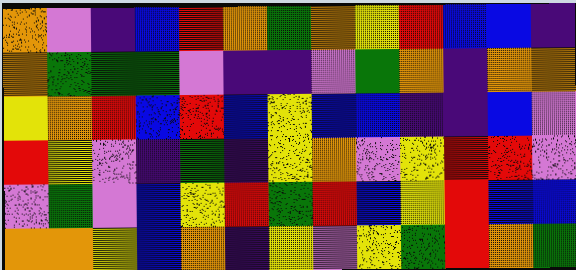[["orange", "violet", "indigo", "blue", "red", "orange", "green", "orange", "yellow", "red", "blue", "blue", "indigo"], ["orange", "green", "green", "green", "violet", "indigo", "indigo", "violet", "green", "orange", "indigo", "orange", "orange"], ["yellow", "orange", "red", "blue", "red", "blue", "yellow", "blue", "blue", "indigo", "indigo", "blue", "violet"], ["red", "yellow", "violet", "indigo", "green", "indigo", "yellow", "orange", "violet", "yellow", "red", "red", "violet"], ["violet", "green", "violet", "blue", "yellow", "red", "green", "red", "blue", "yellow", "red", "blue", "blue"], ["orange", "orange", "yellow", "blue", "orange", "indigo", "yellow", "violet", "yellow", "green", "red", "orange", "green"]]